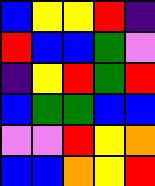[["blue", "yellow", "yellow", "red", "indigo"], ["red", "blue", "blue", "green", "violet"], ["indigo", "yellow", "red", "green", "red"], ["blue", "green", "green", "blue", "blue"], ["violet", "violet", "red", "yellow", "orange"], ["blue", "blue", "orange", "yellow", "red"]]